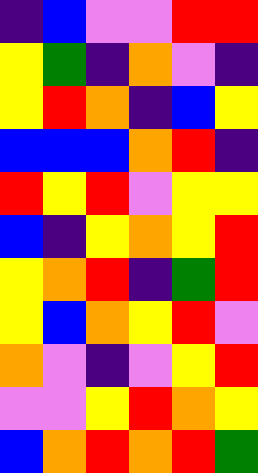[["indigo", "blue", "violet", "violet", "red", "red"], ["yellow", "green", "indigo", "orange", "violet", "indigo"], ["yellow", "red", "orange", "indigo", "blue", "yellow"], ["blue", "blue", "blue", "orange", "red", "indigo"], ["red", "yellow", "red", "violet", "yellow", "yellow"], ["blue", "indigo", "yellow", "orange", "yellow", "red"], ["yellow", "orange", "red", "indigo", "green", "red"], ["yellow", "blue", "orange", "yellow", "red", "violet"], ["orange", "violet", "indigo", "violet", "yellow", "red"], ["violet", "violet", "yellow", "red", "orange", "yellow"], ["blue", "orange", "red", "orange", "red", "green"]]